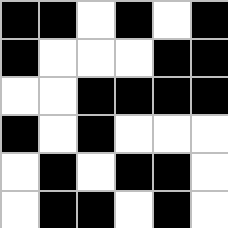[["black", "black", "white", "black", "white", "black"], ["black", "white", "white", "white", "black", "black"], ["white", "white", "black", "black", "black", "black"], ["black", "white", "black", "white", "white", "white"], ["white", "black", "white", "black", "black", "white"], ["white", "black", "black", "white", "black", "white"]]